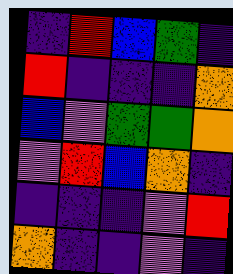[["indigo", "red", "blue", "green", "indigo"], ["red", "indigo", "indigo", "indigo", "orange"], ["blue", "violet", "green", "green", "orange"], ["violet", "red", "blue", "orange", "indigo"], ["indigo", "indigo", "indigo", "violet", "red"], ["orange", "indigo", "indigo", "violet", "indigo"]]